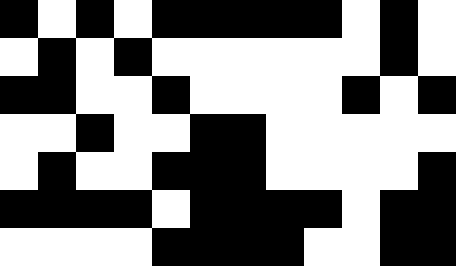[["black", "white", "black", "white", "black", "black", "black", "black", "black", "white", "black", "white"], ["white", "black", "white", "black", "white", "white", "white", "white", "white", "white", "black", "white"], ["black", "black", "white", "white", "black", "white", "white", "white", "white", "black", "white", "black"], ["white", "white", "black", "white", "white", "black", "black", "white", "white", "white", "white", "white"], ["white", "black", "white", "white", "black", "black", "black", "white", "white", "white", "white", "black"], ["black", "black", "black", "black", "white", "black", "black", "black", "black", "white", "black", "black"], ["white", "white", "white", "white", "black", "black", "black", "black", "white", "white", "black", "black"]]